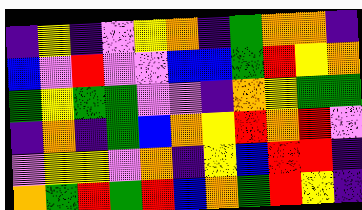[["indigo", "yellow", "indigo", "violet", "yellow", "orange", "indigo", "green", "orange", "orange", "indigo"], ["blue", "violet", "red", "violet", "violet", "blue", "blue", "green", "red", "yellow", "orange"], ["green", "yellow", "green", "green", "violet", "violet", "indigo", "orange", "yellow", "green", "green"], ["indigo", "orange", "indigo", "green", "blue", "orange", "yellow", "red", "orange", "red", "violet"], ["violet", "yellow", "yellow", "violet", "orange", "indigo", "yellow", "blue", "red", "red", "indigo"], ["orange", "green", "red", "green", "red", "blue", "orange", "green", "red", "yellow", "indigo"]]